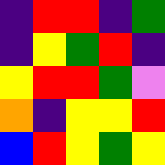[["indigo", "red", "red", "indigo", "green"], ["indigo", "yellow", "green", "red", "indigo"], ["yellow", "red", "red", "green", "violet"], ["orange", "indigo", "yellow", "yellow", "red"], ["blue", "red", "yellow", "green", "yellow"]]